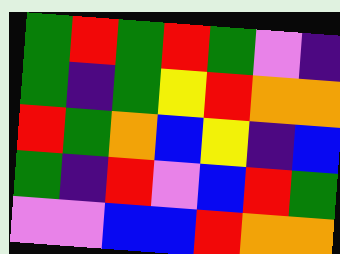[["green", "red", "green", "red", "green", "violet", "indigo"], ["green", "indigo", "green", "yellow", "red", "orange", "orange"], ["red", "green", "orange", "blue", "yellow", "indigo", "blue"], ["green", "indigo", "red", "violet", "blue", "red", "green"], ["violet", "violet", "blue", "blue", "red", "orange", "orange"]]